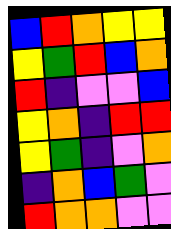[["blue", "red", "orange", "yellow", "yellow"], ["yellow", "green", "red", "blue", "orange"], ["red", "indigo", "violet", "violet", "blue"], ["yellow", "orange", "indigo", "red", "red"], ["yellow", "green", "indigo", "violet", "orange"], ["indigo", "orange", "blue", "green", "violet"], ["red", "orange", "orange", "violet", "violet"]]